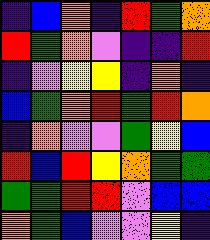[["indigo", "blue", "orange", "indigo", "red", "green", "orange"], ["red", "green", "orange", "violet", "indigo", "indigo", "red"], ["indigo", "violet", "yellow", "yellow", "indigo", "orange", "indigo"], ["blue", "green", "orange", "red", "green", "red", "orange"], ["indigo", "orange", "violet", "violet", "green", "yellow", "blue"], ["red", "blue", "red", "yellow", "orange", "green", "green"], ["green", "green", "red", "red", "violet", "blue", "blue"], ["orange", "green", "blue", "violet", "violet", "yellow", "indigo"]]